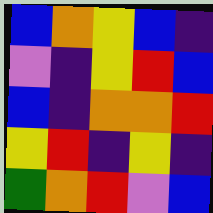[["blue", "orange", "yellow", "blue", "indigo"], ["violet", "indigo", "yellow", "red", "blue"], ["blue", "indigo", "orange", "orange", "red"], ["yellow", "red", "indigo", "yellow", "indigo"], ["green", "orange", "red", "violet", "blue"]]